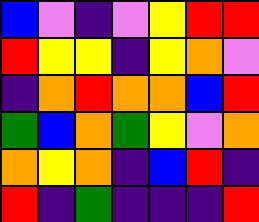[["blue", "violet", "indigo", "violet", "yellow", "red", "red"], ["red", "yellow", "yellow", "indigo", "yellow", "orange", "violet"], ["indigo", "orange", "red", "orange", "orange", "blue", "red"], ["green", "blue", "orange", "green", "yellow", "violet", "orange"], ["orange", "yellow", "orange", "indigo", "blue", "red", "indigo"], ["red", "indigo", "green", "indigo", "indigo", "indigo", "red"]]